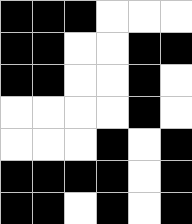[["black", "black", "black", "white", "white", "white"], ["black", "black", "white", "white", "black", "black"], ["black", "black", "white", "white", "black", "white"], ["white", "white", "white", "white", "black", "white"], ["white", "white", "white", "black", "white", "black"], ["black", "black", "black", "black", "white", "black"], ["black", "black", "white", "black", "white", "black"]]